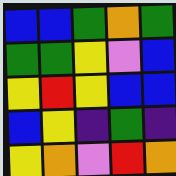[["blue", "blue", "green", "orange", "green"], ["green", "green", "yellow", "violet", "blue"], ["yellow", "red", "yellow", "blue", "blue"], ["blue", "yellow", "indigo", "green", "indigo"], ["yellow", "orange", "violet", "red", "orange"]]